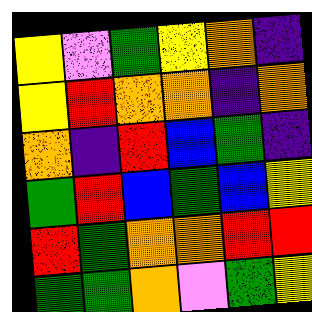[["yellow", "violet", "green", "yellow", "orange", "indigo"], ["yellow", "red", "orange", "orange", "indigo", "orange"], ["orange", "indigo", "red", "blue", "green", "indigo"], ["green", "red", "blue", "green", "blue", "yellow"], ["red", "green", "orange", "orange", "red", "red"], ["green", "green", "orange", "violet", "green", "yellow"]]